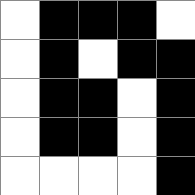[["white", "black", "black", "black", "white"], ["white", "black", "white", "black", "black"], ["white", "black", "black", "white", "black"], ["white", "black", "black", "white", "black"], ["white", "white", "white", "white", "black"]]